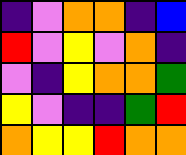[["indigo", "violet", "orange", "orange", "indigo", "blue"], ["red", "violet", "yellow", "violet", "orange", "indigo"], ["violet", "indigo", "yellow", "orange", "orange", "green"], ["yellow", "violet", "indigo", "indigo", "green", "red"], ["orange", "yellow", "yellow", "red", "orange", "orange"]]